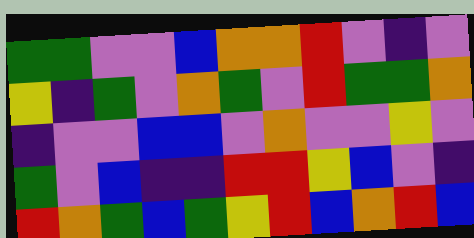[["green", "green", "violet", "violet", "blue", "orange", "orange", "red", "violet", "indigo", "violet"], ["yellow", "indigo", "green", "violet", "orange", "green", "violet", "red", "green", "green", "orange"], ["indigo", "violet", "violet", "blue", "blue", "violet", "orange", "violet", "violet", "yellow", "violet"], ["green", "violet", "blue", "indigo", "indigo", "red", "red", "yellow", "blue", "violet", "indigo"], ["red", "orange", "green", "blue", "green", "yellow", "red", "blue", "orange", "red", "blue"]]